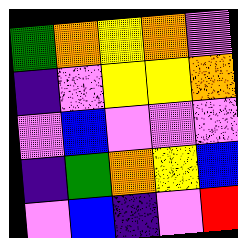[["green", "orange", "yellow", "orange", "violet"], ["indigo", "violet", "yellow", "yellow", "orange"], ["violet", "blue", "violet", "violet", "violet"], ["indigo", "green", "orange", "yellow", "blue"], ["violet", "blue", "indigo", "violet", "red"]]